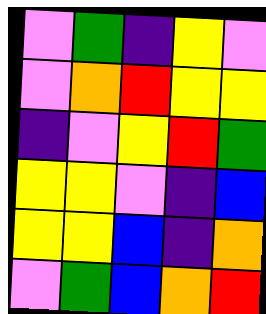[["violet", "green", "indigo", "yellow", "violet"], ["violet", "orange", "red", "yellow", "yellow"], ["indigo", "violet", "yellow", "red", "green"], ["yellow", "yellow", "violet", "indigo", "blue"], ["yellow", "yellow", "blue", "indigo", "orange"], ["violet", "green", "blue", "orange", "red"]]